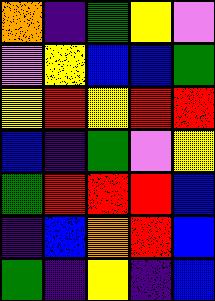[["orange", "indigo", "green", "yellow", "violet"], ["violet", "yellow", "blue", "blue", "green"], ["yellow", "red", "yellow", "red", "red"], ["blue", "indigo", "green", "violet", "yellow"], ["green", "red", "red", "red", "blue"], ["indigo", "blue", "orange", "red", "blue"], ["green", "indigo", "yellow", "indigo", "blue"]]